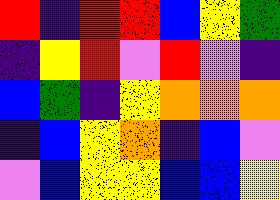[["red", "indigo", "red", "red", "blue", "yellow", "green"], ["indigo", "yellow", "red", "violet", "red", "violet", "indigo"], ["blue", "green", "indigo", "yellow", "orange", "orange", "orange"], ["indigo", "blue", "yellow", "orange", "indigo", "blue", "violet"], ["violet", "blue", "yellow", "yellow", "blue", "blue", "yellow"]]